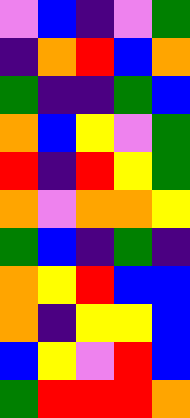[["violet", "blue", "indigo", "violet", "green"], ["indigo", "orange", "red", "blue", "orange"], ["green", "indigo", "indigo", "green", "blue"], ["orange", "blue", "yellow", "violet", "green"], ["red", "indigo", "red", "yellow", "green"], ["orange", "violet", "orange", "orange", "yellow"], ["green", "blue", "indigo", "green", "indigo"], ["orange", "yellow", "red", "blue", "blue"], ["orange", "indigo", "yellow", "yellow", "blue"], ["blue", "yellow", "violet", "red", "blue"], ["green", "red", "red", "red", "orange"]]